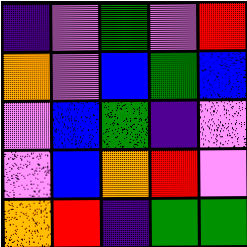[["indigo", "violet", "green", "violet", "red"], ["orange", "violet", "blue", "green", "blue"], ["violet", "blue", "green", "indigo", "violet"], ["violet", "blue", "orange", "red", "violet"], ["orange", "red", "indigo", "green", "green"]]